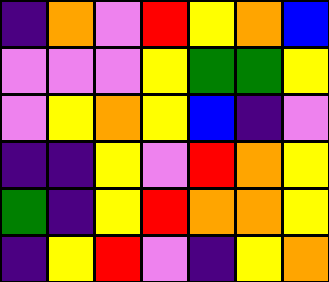[["indigo", "orange", "violet", "red", "yellow", "orange", "blue"], ["violet", "violet", "violet", "yellow", "green", "green", "yellow"], ["violet", "yellow", "orange", "yellow", "blue", "indigo", "violet"], ["indigo", "indigo", "yellow", "violet", "red", "orange", "yellow"], ["green", "indigo", "yellow", "red", "orange", "orange", "yellow"], ["indigo", "yellow", "red", "violet", "indigo", "yellow", "orange"]]